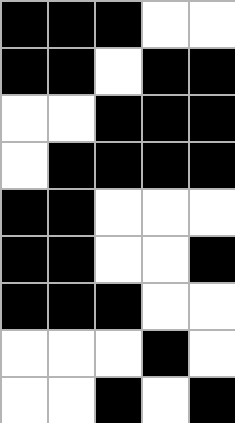[["black", "black", "black", "white", "white"], ["black", "black", "white", "black", "black"], ["white", "white", "black", "black", "black"], ["white", "black", "black", "black", "black"], ["black", "black", "white", "white", "white"], ["black", "black", "white", "white", "black"], ["black", "black", "black", "white", "white"], ["white", "white", "white", "black", "white"], ["white", "white", "black", "white", "black"]]